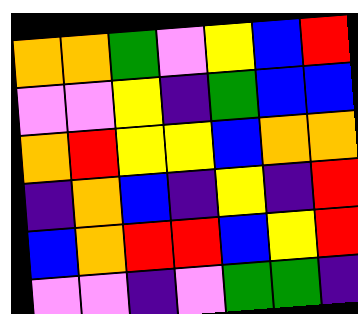[["orange", "orange", "green", "violet", "yellow", "blue", "red"], ["violet", "violet", "yellow", "indigo", "green", "blue", "blue"], ["orange", "red", "yellow", "yellow", "blue", "orange", "orange"], ["indigo", "orange", "blue", "indigo", "yellow", "indigo", "red"], ["blue", "orange", "red", "red", "blue", "yellow", "red"], ["violet", "violet", "indigo", "violet", "green", "green", "indigo"]]